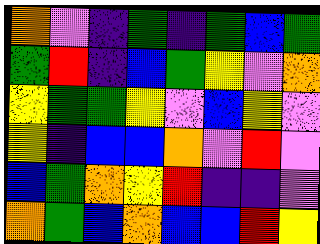[["orange", "violet", "indigo", "green", "indigo", "green", "blue", "green"], ["green", "red", "indigo", "blue", "green", "yellow", "violet", "orange"], ["yellow", "green", "green", "yellow", "violet", "blue", "yellow", "violet"], ["yellow", "indigo", "blue", "blue", "orange", "violet", "red", "violet"], ["blue", "green", "orange", "yellow", "red", "indigo", "indigo", "violet"], ["orange", "green", "blue", "orange", "blue", "blue", "red", "yellow"]]